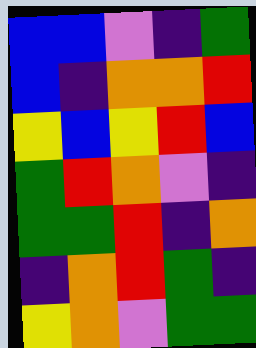[["blue", "blue", "violet", "indigo", "green"], ["blue", "indigo", "orange", "orange", "red"], ["yellow", "blue", "yellow", "red", "blue"], ["green", "red", "orange", "violet", "indigo"], ["green", "green", "red", "indigo", "orange"], ["indigo", "orange", "red", "green", "indigo"], ["yellow", "orange", "violet", "green", "green"]]